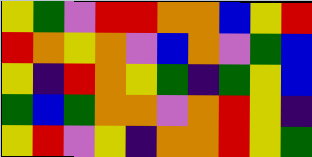[["yellow", "green", "violet", "red", "red", "orange", "orange", "blue", "yellow", "red"], ["red", "orange", "yellow", "orange", "violet", "blue", "orange", "violet", "green", "blue"], ["yellow", "indigo", "red", "orange", "yellow", "green", "indigo", "green", "yellow", "blue"], ["green", "blue", "green", "orange", "orange", "violet", "orange", "red", "yellow", "indigo"], ["yellow", "red", "violet", "yellow", "indigo", "orange", "orange", "red", "yellow", "green"]]